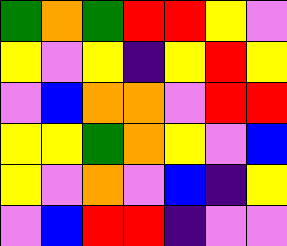[["green", "orange", "green", "red", "red", "yellow", "violet"], ["yellow", "violet", "yellow", "indigo", "yellow", "red", "yellow"], ["violet", "blue", "orange", "orange", "violet", "red", "red"], ["yellow", "yellow", "green", "orange", "yellow", "violet", "blue"], ["yellow", "violet", "orange", "violet", "blue", "indigo", "yellow"], ["violet", "blue", "red", "red", "indigo", "violet", "violet"]]